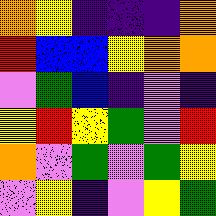[["orange", "yellow", "indigo", "indigo", "indigo", "orange"], ["red", "blue", "blue", "yellow", "orange", "orange"], ["violet", "green", "blue", "indigo", "violet", "indigo"], ["yellow", "red", "yellow", "green", "violet", "red"], ["orange", "violet", "green", "violet", "green", "yellow"], ["violet", "yellow", "indigo", "violet", "yellow", "green"]]